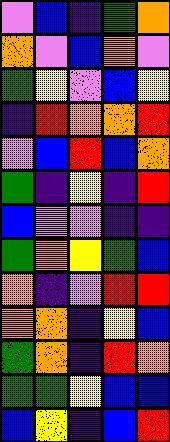[["violet", "blue", "indigo", "green", "orange"], ["orange", "violet", "blue", "orange", "violet"], ["green", "yellow", "violet", "blue", "yellow"], ["indigo", "red", "orange", "orange", "red"], ["violet", "blue", "red", "blue", "orange"], ["green", "indigo", "yellow", "indigo", "red"], ["blue", "violet", "violet", "indigo", "indigo"], ["green", "orange", "yellow", "green", "blue"], ["orange", "indigo", "violet", "red", "red"], ["orange", "orange", "indigo", "yellow", "blue"], ["green", "orange", "indigo", "red", "orange"], ["green", "green", "yellow", "blue", "blue"], ["blue", "yellow", "indigo", "blue", "red"]]